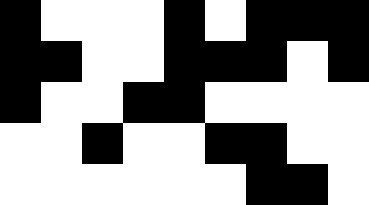[["black", "white", "white", "white", "black", "white", "black", "black", "black"], ["black", "black", "white", "white", "black", "black", "black", "white", "black"], ["black", "white", "white", "black", "black", "white", "white", "white", "white"], ["white", "white", "black", "white", "white", "black", "black", "white", "white"], ["white", "white", "white", "white", "white", "white", "black", "black", "white"]]